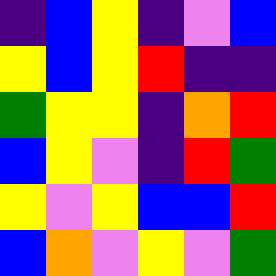[["indigo", "blue", "yellow", "indigo", "violet", "blue"], ["yellow", "blue", "yellow", "red", "indigo", "indigo"], ["green", "yellow", "yellow", "indigo", "orange", "red"], ["blue", "yellow", "violet", "indigo", "red", "green"], ["yellow", "violet", "yellow", "blue", "blue", "red"], ["blue", "orange", "violet", "yellow", "violet", "green"]]